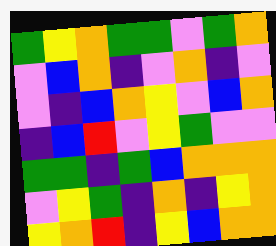[["green", "yellow", "orange", "green", "green", "violet", "green", "orange"], ["violet", "blue", "orange", "indigo", "violet", "orange", "indigo", "violet"], ["violet", "indigo", "blue", "orange", "yellow", "violet", "blue", "orange"], ["indigo", "blue", "red", "violet", "yellow", "green", "violet", "violet"], ["green", "green", "indigo", "green", "blue", "orange", "orange", "orange"], ["violet", "yellow", "green", "indigo", "orange", "indigo", "yellow", "orange"], ["yellow", "orange", "red", "indigo", "yellow", "blue", "orange", "orange"]]